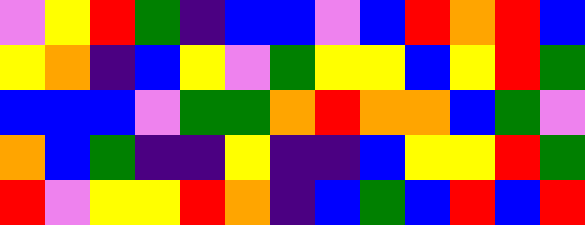[["violet", "yellow", "red", "green", "indigo", "blue", "blue", "violet", "blue", "red", "orange", "red", "blue"], ["yellow", "orange", "indigo", "blue", "yellow", "violet", "green", "yellow", "yellow", "blue", "yellow", "red", "green"], ["blue", "blue", "blue", "violet", "green", "green", "orange", "red", "orange", "orange", "blue", "green", "violet"], ["orange", "blue", "green", "indigo", "indigo", "yellow", "indigo", "indigo", "blue", "yellow", "yellow", "red", "green"], ["red", "violet", "yellow", "yellow", "red", "orange", "indigo", "blue", "green", "blue", "red", "blue", "red"]]